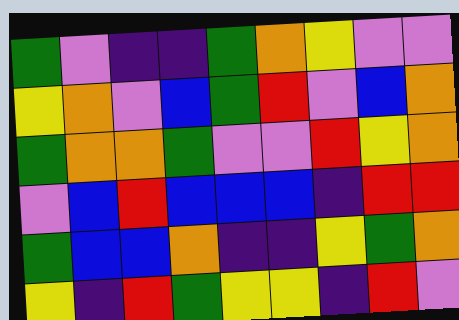[["green", "violet", "indigo", "indigo", "green", "orange", "yellow", "violet", "violet"], ["yellow", "orange", "violet", "blue", "green", "red", "violet", "blue", "orange"], ["green", "orange", "orange", "green", "violet", "violet", "red", "yellow", "orange"], ["violet", "blue", "red", "blue", "blue", "blue", "indigo", "red", "red"], ["green", "blue", "blue", "orange", "indigo", "indigo", "yellow", "green", "orange"], ["yellow", "indigo", "red", "green", "yellow", "yellow", "indigo", "red", "violet"]]